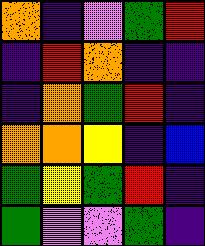[["orange", "indigo", "violet", "green", "red"], ["indigo", "red", "orange", "indigo", "indigo"], ["indigo", "orange", "green", "red", "indigo"], ["orange", "orange", "yellow", "indigo", "blue"], ["green", "yellow", "green", "red", "indigo"], ["green", "violet", "violet", "green", "indigo"]]